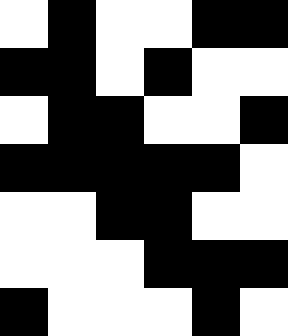[["white", "black", "white", "white", "black", "black"], ["black", "black", "white", "black", "white", "white"], ["white", "black", "black", "white", "white", "black"], ["black", "black", "black", "black", "black", "white"], ["white", "white", "black", "black", "white", "white"], ["white", "white", "white", "black", "black", "black"], ["black", "white", "white", "white", "black", "white"]]